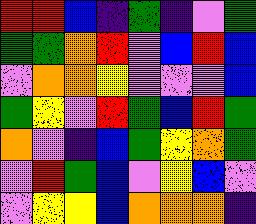[["red", "red", "blue", "indigo", "green", "indigo", "violet", "green"], ["green", "green", "orange", "red", "violet", "blue", "red", "blue"], ["violet", "orange", "orange", "yellow", "violet", "violet", "violet", "blue"], ["green", "yellow", "violet", "red", "green", "blue", "red", "green"], ["orange", "violet", "indigo", "blue", "green", "yellow", "orange", "green"], ["violet", "red", "green", "blue", "violet", "yellow", "blue", "violet"], ["violet", "yellow", "yellow", "blue", "orange", "orange", "orange", "indigo"]]